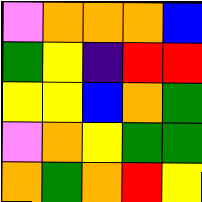[["violet", "orange", "orange", "orange", "blue"], ["green", "yellow", "indigo", "red", "red"], ["yellow", "yellow", "blue", "orange", "green"], ["violet", "orange", "yellow", "green", "green"], ["orange", "green", "orange", "red", "yellow"]]